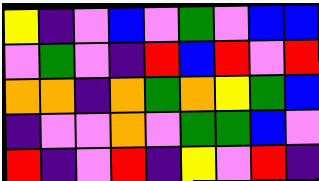[["yellow", "indigo", "violet", "blue", "violet", "green", "violet", "blue", "blue"], ["violet", "green", "violet", "indigo", "red", "blue", "red", "violet", "red"], ["orange", "orange", "indigo", "orange", "green", "orange", "yellow", "green", "blue"], ["indigo", "violet", "violet", "orange", "violet", "green", "green", "blue", "violet"], ["red", "indigo", "violet", "red", "indigo", "yellow", "violet", "red", "indigo"]]